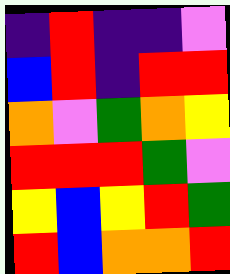[["indigo", "red", "indigo", "indigo", "violet"], ["blue", "red", "indigo", "red", "red"], ["orange", "violet", "green", "orange", "yellow"], ["red", "red", "red", "green", "violet"], ["yellow", "blue", "yellow", "red", "green"], ["red", "blue", "orange", "orange", "red"]]